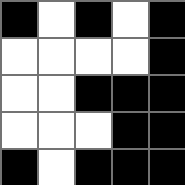[["black", "white", "black", "white", "black"], ["white", "white", "white", "white", "black"], ["white", "white", "black", "black", "black"], ["white", "white", "white", "black", "black"], ["black", "white", "black", "black", "black"]]